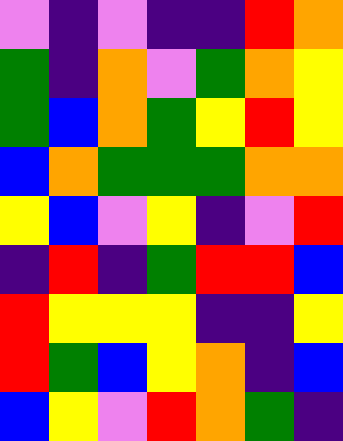[["violet", "indigo", "violet", "indigo", "indigo", "red", "orange"], ["green", "indigo", "orange", "violet", "green", "orange", "yellow"], ["green", "blue", "orange", "green", "yellow", "red", "yellow"], ["blue", "orange", "green", "green", "green", "orange", "orange"], ["yellow", "blue", "violet", "yellow", "indigo", "violet", "red"], ["indigo", "red", "indigo", "green", "red", "red", "blue"], ["red", "yellow", "yellow", "yellow", "indigo", "indigo", "yellow"], ["red", "green", "blue", "yellow", "orange", "indigo", "blue"], ["blue", "yellow", "violet", "red", "orange", "green", "indigo"]]